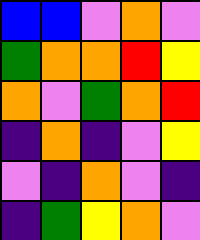[["blue", "blue", "violet", "orange", "violet"], ["green", "orange", "orange", "red", "yellow"], ["orange", "violet", "green", "orange", "red"], ["indigo", "orange", "indigo", "violet", "yellow"], ["violet", "indigo", "orange", "violet", "indigo"], ["indigo", "green", "yellow", "orange", "violet"]]